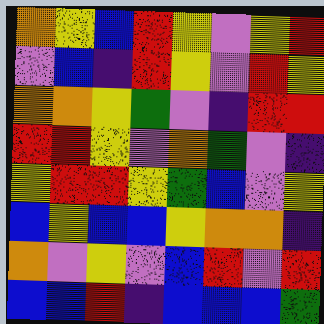[["orange", "yellow", "blue", "red", "yellow", "violet", "yellow", "red"], ["violet", "blue", "indigo", "red", "yellow", "violet", "red", "yellow"], ["orange", "orange", "yellow", "green", "violet", "indigo", "red", "red"], ["red", "red", "yellow", "violet", "orange", "green", "violet", "indigo"], ["yellow", "red", "red", "yellow", "green", "blue", "violet", "yellow"], ["blue", "yellow", "blue", "blue", "yellow", "orange", "orange", "indigo"], ["orange", "violet", "yellow", "violet", "blue", "red", "violet", "red"], ["blue", "blue", "red", "indigo", "blue", "blue", "blue", "green"]]